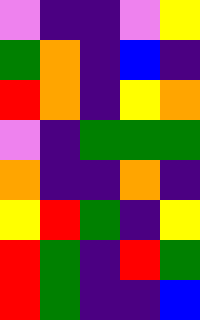[["violet", "indigo", "indigo", "violet", "yellow"], ["green", "orange", "indigo", "blue", "indigo"], ["red", "orange", "indigo", "yellow", "orange"], ["violet", "indigo", "green", "green", "green"], ["orange", "indigo", "indigo", "orange", "indigo"], ["yellow", "red", "green", "indigo", "yellow"], ["red", "green", "indigo", "red", "green"], ["red", "green", "indigo", "indigo", "blue"]]